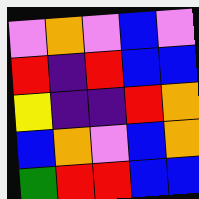[["violet", "orange", "violet", "blue", "violet"], ["red", "indigo", "red", "blue", "blue"], ["yellow", "indigo", "indigo", "red", "orange"], ["blue", "orange", "violet", "blue", "orange"], ["green", "red", "red", "blue", "blue"]]